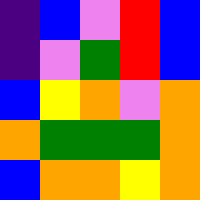[["indigo", "blue", "violet", "red", "blue"], ["indigo", "violet", "green", "red", "blue"], ["blue", "yellow", "orange", "violet", "orange"], ["orange", "green", "green", "green", "orange"], ["blue", "orange", "orange", "yellow", "orange"]]